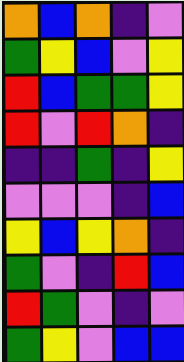[["orange", "blue", "orange", "indigo", "violet"], ["green", "yellow", "blue", "violet", "yellow"], ["red", "blue", "green", "green", "yellow"], ["red", "violet", "red", "orange", "indigo"], ["indigo", "indigo", "green", "indigo", "yellow"], ["violet", "violet", "violet", "indigo", "blue"], ["yellow", "blue", "yellow", "orange", "indigo"], ["green", "violet", "indigo", "red", "blue"], ["red", "green", "violet", "indigo", "violet"], ["green", "yellow", "violet", "blue", "blue"]]